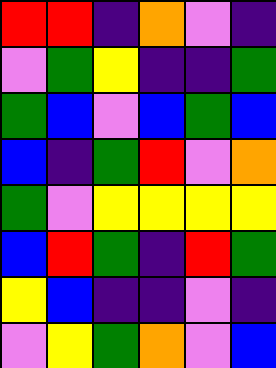[["red", "red", "indigo", "orange", "violet", "indigo"], ["violet", "green", "yellow", "indigo", "indigo", "green"], ["green", "blue", "violet", "blue", "green", "blue"], ["blue", "indigo", "green", "red", "violet", "orange"], ["green", "violet", "yellow", "yellow", "yellow", "yellow"], ["blue", "red", "green", "indigo", "red", "green"], ["yellow", "blue", "indigo", "indigo", "violet", "indigo"], ["violet", "yellow", "green", "orange", "violet", "blue"]]